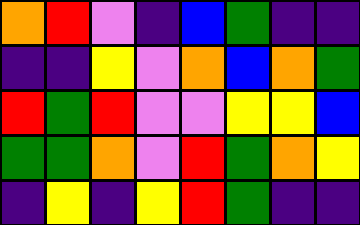[["orange", "red", "violet", "indigo", "blue", "green", "indigo", "indigo"], ["indigo", "indigo", "yellow", "violet", "orange", "blue", "orange", "green"], ["red", "green", "red", "violet", "violet", "yellow", "yellow", "blue"], ["green", "green", "orange", "violet", "red", "green", "orange", "yellow"], ["indigo", "yellow", "indigo", "yellow", "red", "green", "indigo", "indigo"]]